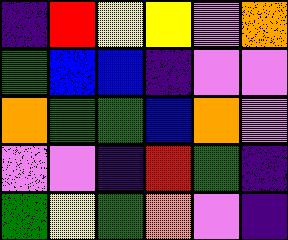[["indigo", "red", "yellow", "yellow", "violet", "orange"], ["green", "blue", "blue", "indigo", "violet", "violet"], ["orange", "green", "green", "blue", "orange", "violet"], ["violet", "violet", "indigo", "red", "green", "indigo"], ["green", "yellow", "green", "orange", "violet", "indigo"]]